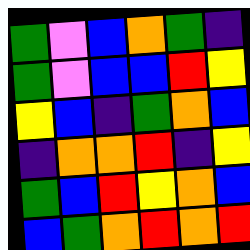[["green", "violet", "blue", "orange", "green", "indigo"], ["green", "violet", "blue", "blue", "red", "yellow"], ["yellow", "blue", "indigo", "green", "orange", "blue"], ["indigo", "orange", "orange", "red", "indigo", "yellow"], ["green", "blue", "red", "yellow", "orange", "blue"], ["blue", "green", "orange", "red", "orange", "red"]]